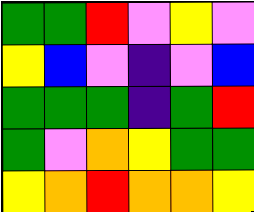[["green", "green", "red", "violet", "yellow", "violet"], ["yellow", "blue", "violet", "indigo", "violet", "blue"], ["green", "green", "green", "indigo", "green", "red"], ["green", "violet", "orange", "yellow", "green", "green"], ["yellow", "orange", "red", "orange", "orange", "yellow"]]